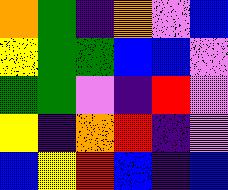[["orange", "green", "indigo", "orange", "violet", "blue"], ["yellow", "green", "green", "blue", "blue", "violet"], ["green", "green", "violet", "indigo", "red", "violet"], ["yellow", "indigo", "orange", "red", "indigo", "violet"], ["blue", "yellow", "red", "blue", "indigo", "blue"]]